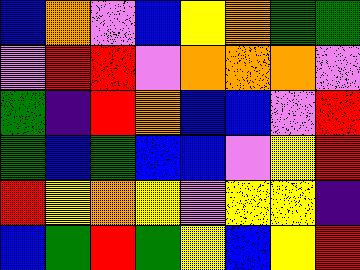[["blue", "orange", "violet", "blue", "yellow", "orange", "green", "green"], ["violet", "red", "red", "violet", "orange", "orange", "orange", "violet"], ["green", "indigo", "red", "orange", "blue", "blue", "violet", "red"], ["green", "blue", "green", "blue", "blue", "violet", "yellow", "red"], ["red", "yellow", "orange", "yellow", "violet", "yellow", "yellow", "indigo"], ["blue", "green", "red", "green", "yellow", "blue", "yellow", "red"]]